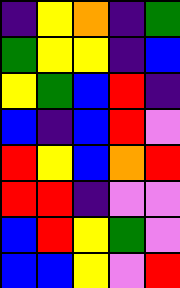[["indigo", "yellow", "orange", "indigo", "green"], ["green", "yellow", "yellow", "indigo", "blue"], ["yellow", "green", "blue", "red", "indigo"], ["blue", "indigo", "blue", "red", "violet"], ["red", "yellow", "blue", "orange", "red"], ["red", "red", "indigo", "violet", "violet"], ["blue", "red", "yellow", "green", "violet"], ["blue", "blue", "yellow", "violet", "red"]]